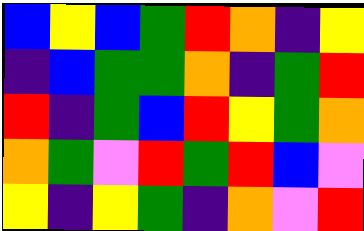[["blue", "yellow", "blue", "green", "red", "orange", "indigo", "yellow"], ["indigo", "blue", "green", "green", "orange", "indigo", "green", "red"], ["red", "indigo", "green", "blue", "red", "yellow", "green", "orange"], ["orange", "green", "violet", "red", "green", "red", "blue", "violet"], ["yellow", "indigo", "yellow", "green", "indigo", "orange", "violet", "red"]]